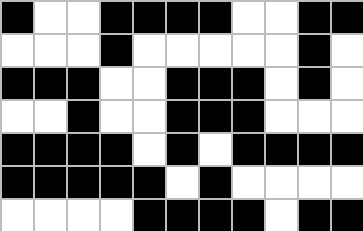[["black", "white", "white", "black", "black", "black", "black", "white", "white", "black", "black"], ["white", "white", "white", "black", "white", "white", "white", "white", "white", "black", "white"], ["black", "black", "black", "white", "white", "black", "black", "black", "white", "black", "white"], ["white", "white", "black", "white", "white", "black", "black", "black", "white", "white", "white"], ["black", "black", "black", "black", "white", "black", "white", "black", "black", "black", "black"], ["black", "black", "black", "black", "black", "white", "black", "white", "white", "white", "white"], ["white", "white", "white", "white", "black", "black", "black", "black", "white", "black", "black"]]